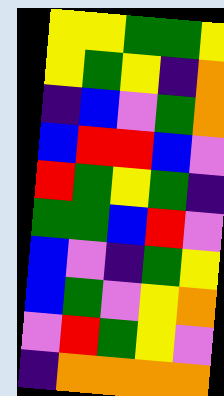[["yellow", "yellow", "green", "green", "yellow"], ["yellow", "green", "yellow", "indigo", "orange"], ["indigo", "blue", "violet", "green", "orange"], ["blue", "red", "red", "blue", "violet"], ["red", "green", "yellow", "green", "indigo"], ["green", "green", "blue", "red", "violet"], ["blue", "violet", "indigo", "green", "yellow"], ["blue", "green", "violet", "yellow", "orange"], ["violet", "red", "green", "yellow", "violet"], ["indigo", "orange", "orange", "orange", "orange"]]